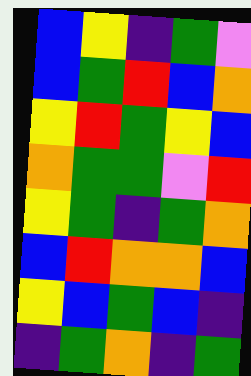[["blue", "yellow", "indigo", "green", "violet"], ["blue", "green", "red", "blue", "orange"], ["yellow", "red", "green", "yellow", "blue"], ["orange", "green", "green", "violet", "red"], ["yellow", "green", "indigo", "green", "orange"], ["blue", "red", "orange", "orange", "blue"], ["yellow", "blue", "green", "blue", "indigo"], ["indigo", "green", "orange", "indigo", "green"]]